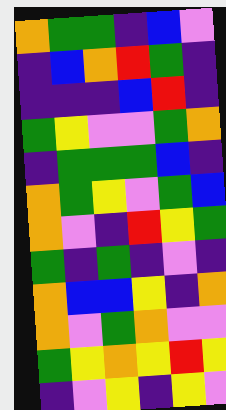[["orange", "green", "green", "indigo", "blue", "violet"], ["indigo", "blue", "orange", "red", "green", "indigo"], ["indigo", "indigo", "indigo", "blue", "red", "indigo"], ["green", "yellow", "violet", "violet", "green", "orange"], ["indigo", "green", "green", "green", "blue", "indigo"], ["orange", "green", "yellow", "violet", "green", "blue"], ["orange", "violet", "indigo", "red", "yellow", "green"], ["green", "indigo", "green", "indigo", "violet", "indigo"], ["orange", "blue", "blue", "yellow", "indigo", "orange"], ["orange", "violet", "green", "orange", "violet", "violet"], ["green", "yellow", "orange", "yellow", "red", "yellow"], ["indigo", "violet", "yellow", "indigo", "yellow", "violet"]]